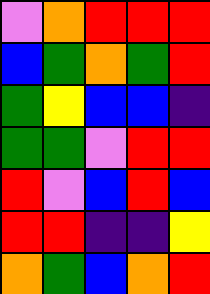[["violet", "orange", "red", "red", "red"], ["blue", "green", "orange", "green", "red"], ["green", "yellow", "blue", "blue", "indigo"], ["green", "green", "violet", "red", "red"], ["red", "violet", "blue", "red", "blue"], ["red", "red", "indigo", "indigo", "yellow"], ["orange", "green", "blue", "orange", "red"]]